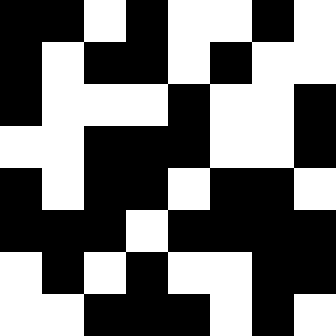[["black", "black", "white", "black", "white", "white", "black", "white"], ["black", "white", "black", "black", "white", "black", "white", "white"], ["black", "white", "white", "white", "black", "white", "white", "black"], ["white", "white", "black", "black", "black", "white", "white", "black"], ["black", "white", "black", "black", "white", "black", "black", "white"], ["black", "black", "black", "white", "black", "black", "black", "black"], ["white", "black", "white", "black", "white", "white", "black", "black"], ["white", "white", "black", "black", "black", "white", "black", "white"]]